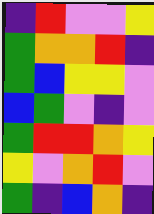[["indigo", "red", "violet", "violet", "yellow"], ["green", "orange", "orange", "red", "indigo"], ["green", "blue", "yellow", "yellow", "violet"], ["blue", "green", "violet", "indigo", "violet"], ["green", "red", "red", "orange", "yellow"], ["yellow", "violet", "orange", "red", "violet"], ["green", "indigo", "blue", "orange", "indigo"]]